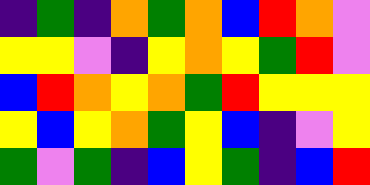[["indigo", "green", "indigo", "orange", "green", "orange", "blue", "red", "orange", "violet"], ["yellow", "yellow", "violet", "indigo", "yellow", "orange", "yellow", "green", "red", "violet"], ["blue", "red", "orange", "yellow", "orange", "green", "red", "yellow", "yellow", "yellow"], ["yellow", "blue", "yellow", "orange", "green", "yellow", "blue", "indigo", "violet", "yellow"], ["green", "violet", "green", "indigo", "blue", "yellow", "green", "indigo", "blue", "red"]]